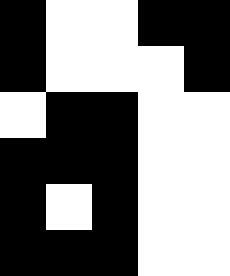[["black", "white", "white", "black", "black"], ["black", "white", "white", "white", "black"], ["white", "black", "black", "white", "white"], ["black", "black", "black", "white", "white"], ["black", "white", "black", "white", "white"], ["black", "black", "black", "white", "white"]]